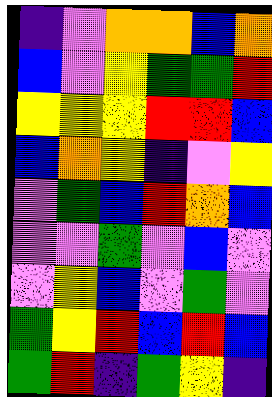[["indigo", "violet", "orange", "orange", "blue", "orange"], ["blue", "violet", "yellow", "green", "green", "red"], ["yellow", "yellow", "yellow", "red", "red", "blue"], ["blue", "orange", "yellow", "indigo", "violet", "yellow"], ["violet", "green", "blue", "red", "orange", "blue"], ["violet", "violet", "green", "violet", "blue", "violet"], ["violet", "yellow", "blue", "violet", "green", "violet"], ["green", "yellow", "red", "blue", "red", "blue"], ["green", "red", "indigo", "green", "yellow", "indigo"]]